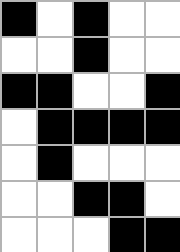[["black", "white", "black", "white", "white"], ["white", "white", "black", "white", "white"], ["black", "black", "white", "white", "black"], ["white", "black", "black", "black", "black"], ["white", "black", "white", "white", "white"], ["white", "white", "black", "black", "white"], ["white", "white", "white", "black", "black"]]